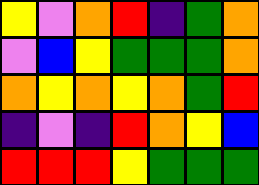[["yellow", "violet", "orange", "red", "indigo", "green", "orange"], ["violet", "blue", "yellow", "green", "green", "green", "orange"], ["orange", "yellow", "orange", "yellow", "orange", "green", "red"], ["indigo", "violet", "indigo", "red", "orange", "yellow", "blue"], ["red", "red", "red", "yellow", "green", "green", "green"]]